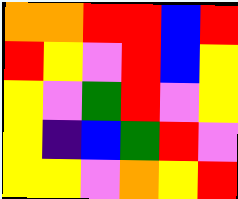[["orange", "orange", "red", "red", "blue", "red"], ["red", "yellow", "violet", "red", "blue", "yellow"], ["yellow", "violet", "green", "red", "violet", "yellow"], ["yellow", "indigo", "blue", "green", "red", "violet"], ["yellow", "yellow", "violet", "orange", "yellow", "red"]]